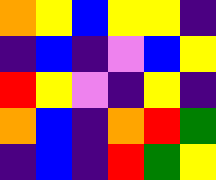[["orange", "yellow", "blue", "yellow", "yellow", "indigo"], ["indigo", "blue", "indigo", "violet", "blue", "yellow"], ["red", "yellow", "violet", "indigo", "yellow", "indigo"], ["orange", "blue", "indigo", "orange", "red", "green"], ["indigo", "blue", "indigo", "red", "green", "yellow"]]